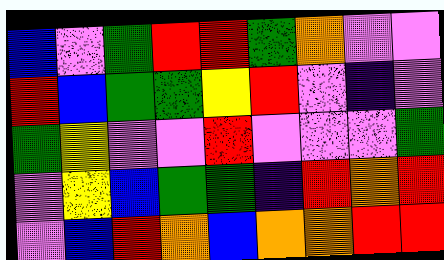[["blue", "violet", "green", "red", "red", "green", "orange", "violet", "violet"], ["red", "blue", "green", "green", "yellow", "red", "violet", "indigo", "violet"], ["green", "yellow", "violet", "violet", "red", "violet", "violet", "violet", "green"], ["violet", "yellow", "blue", "green", "green", "indigo", "red", "orange", "red"], ["violet", "blue", "red", "orange", "blue", "orange", "orange", "red", "red"]]